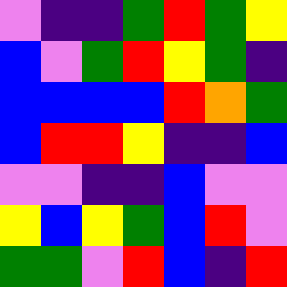[["violet", "indigo", "indigo", "green", "red", "green", "yellow"], ["blue", "violet", "green", "red", "yellow", "green", "indigo"], ["blue", "blue", "blue", "blue", "red", "orange", "green"], ["blue", "red", "red", "yellow", "indigo", "indigo", "blue"], ["violet", "violet", "indigo", "indigo", "blue", "violet", "violet"], ["yellow", "blue", "yellow", "green", "blue", "red", "violet"], ["green", "green", "violet", "red", "blue", "indigo", "red"]]